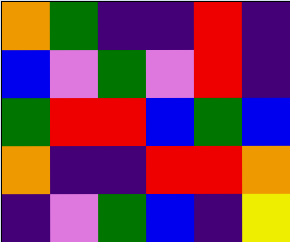[["orange", "green", "indigo", "indigo", "red", "indigo"], ["blue", "violet", "green", "violet", "red", "indigo"], ["green", "red", "red", "blue", "green", "blue"], ["orange", "indigo", "indigo", "red", "red", "orange"], ["indigo", "violet", "green", "blue", "indigo", "yellow"]]